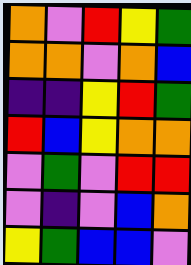[["orange", "violet", "red", "yellow", "green"], ["orange", "orange", "violet", "orange", "blue"], ["indigo", "indigo", "yellow", "red", "green"], ["red", "blue", "yellow", "orange", "orange"], ["violet", "green", "violet", "red", "red"], ["violet", "indigo", "violet", "blue", "orange"], ["yellow", "green", "blue", "blue", "violet"]]